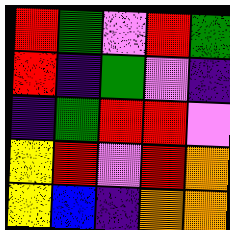[["red", "green", "violet", "red", "green"], ["red", "indigo", "green", "violet", "indigo"], ["indigo", "green", "red", "red", "violet"], ["yellow", "red", "violet", "red", "orange"], ["yellow", "blue", "indigo", "orange", "orange"]]